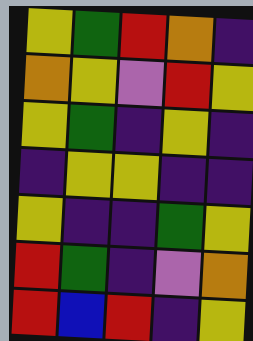[["yellow", "green", "red", "orange", "indigo"], ["orange", "yellow", "violet", "red", "yellow"], ["yellow", "green", "indigo", "yellow", "indigo"], ["indigo", "yellow", "yellow", "indigo", "indigo"], ["yellow", "indigo", "indigo", "green", "yellow"], ["red", "green", "indigo", "violet", "orange"], ["red", "blue", "red", "indigo", "yellow"]]